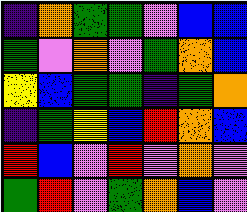[["indigo", "orange", "green", "green", "violet", "blue", "blue"], ["green", "violet", "orange", "violet", "green", "orange", "blue"], ["yellow", "blue", "green", "green", "indigo", "green", "orange"], ["indigo", "green", "yellow", "blue", "red", "orange", "blue"], ["red", "blue", "violet", "red", "violet", "orange", "violet"], ["green", "red", "violet", "green", "orange", "blue", "violet"]]